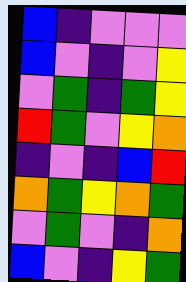[["blue", "indigo", "violet", "violet", "violet"], ["blue", "violet", "indigo", "violet", "yellow"], ["violet", "green", "indigo", "green", "yellow"], ["red", "green", "violet", "yellow", "orange"], ["indigo", "violet", "indigo", "blue", "red"], ["orange", "green", "yellow", "orange", "green"], ["violet", "green", "violet", "indigo", "orange"], ["blue", "violet", "indigo", "yellow", "green"]]